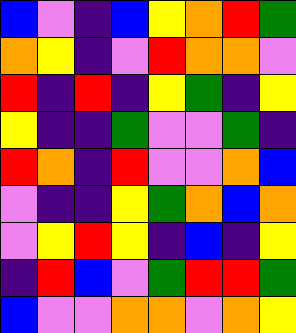[["blue", "violet", "indigo", "blue", "yellow", "orange", "red", "green"], ["orange", "yellow", "indigo", "violet", "red", "orange", "orange", "violet"], ["red", "indigo", "red", "indigo", "yellow", "green", "indigo", "yellow"], ["yellow", "indigo", "indigo", "green", "violet", "violet", "green", "indigo"], ["red", "orange", "indigo", "red", "violet", "violet", "orange", "blue"], ["violet", "indigo", "indigo", "yellow", "green", "orange", "blue", "orange"], ["violet", "yellow", "red", "yellow", "indigo", "blue", "indigo", "yellow"], ["indigo", "red", "blue", "violet", "green", "red", "red", "green"], ["blue", "violet", "violet", "orange", "orange", "violet", "orange", "yellow"]]